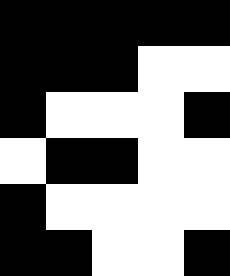[["black", "black", "black", "black", "black"], ["black", "black", "black", "white", "white"], ["black", "white", "white", "white", "black"], ["white", "black", "black", "white", "white"], ["black", "white", "white", "white", "white"], ["black", "black", "white", "white", "black"]]